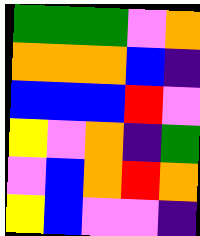[["green", "green", "green", "violet", "orange"], ["orange", "orange", "orange", "blue", "indigo"], ["blue", "blue", "blue", "red", "violet"], ["yellow", "violet", "orange", "indigo", "green"], ["violet", "blue", "orange", "red", "orange"], ["yellow", "blue", "violet", "violet", "indigo"]]